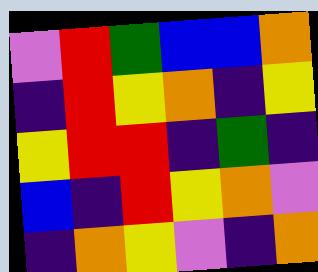[["violet", "red", "green", "blue", "blue", "orange"], ["indigo", "red", "yellow", "orange", "indigo", "yellow"], ["yellow", "red", "red", "indigo", "green", "indigo"], ["blue", "indigo", "red", "yellow", "orange", "violet"], ["indigo", "orange", "yellow", "violet", "indigo", "orange"]]